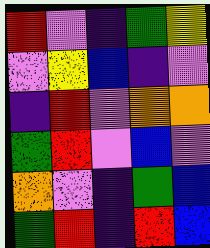[["red", "violet", "indigo", "green", "yellow"], ["violet", "yellow", "blue", "indigo", "violet"], ["indigo", "red", "violet", "orange", "orange"], ["green", "red", "violet", "blue", "violet"], ["orange", "violet", "indigo", "green", "blue"], ["green", "red", "indigo", "red", "blue"]]